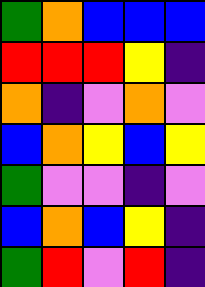[["green", "orange", "blue", "blue", "blue"], ["red", "red", "red", "yellow", "indigo"], ["orange", "indigo", "violet", "orange", "violet"], ["blue", "orange", "yellow", "blue", "yellow"], ["green", "violet", "violet", "indigo", "violet"], ["blue", "orange", "blue", "yellow", "indigo"], ["green", "red", "violet", "red", "indigo"]]